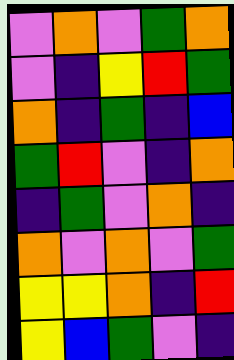[["violet", "orange", "violet", "green", "orange"], ["violet", "indigo", "yellow", "red", "green"], ["orange", "indigo", "green", "indigo", "blue"], ["green", "red", "violet", "indigo", "orange"], ["indigo", "green", "violet", "orange", "indigo"], ["orange", "violet", "orange", "violet", "green"], ["yellow", "yellow", "orange", "indigo", "red"], ["yellow", "blue", "green", "violet", "indigo"]]